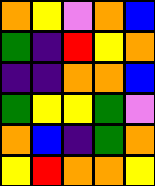[["orange", "yellow", "violet", "orange", "blue"], ["green", "indigo", "red", "yellow", "orange"], ["indigo", "indigo", "orange", "orange", "blue"], ["green", "yellow", "yellow", "green", "violet"], ["orange", "blue", "indigo", "green", "orange"], ["yellow", "red", "orange", "orange", "yellow"]]